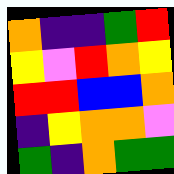[["orange", "indigo", "indigo", "green", "red"], ["yellow", "violet", "red", "orange", "yellow"], ["red", "red", "blue", "blue", "orange"], ["indigo", "yellow", "orange", "orange", "violet"], ["green", "indigo", "orange", "green", "green"]]